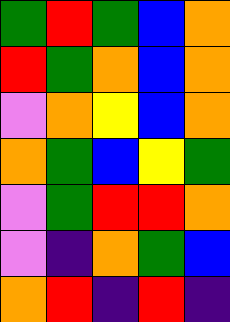[["green", "red", "green", "blue", "orange"], ["red", "green", "orange", "blue", "orange"], ["violet", "orange", "yellow", "blue", "orange"], ["orange", "green", "blue", "yellow", "green"], ["violet", "green", "red", "red", "orange"], ["violet", "indigo", "orange", "green", "blue"], ["orange", "red", "indigo", "red", "indigo"]]